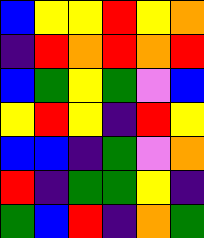[["blue", "yellow", "yellow", "red", "yellow", "orange"], ["indigo", "red", "orange", "red", "orange", "red"], ["blue", "green", "yellow", "green", "violet", "blue"], ["yellow", "red", "yellow", "indigo", "red", "yellow"], ["blue", "blue", "indigo", "green", "violet", "orange"], ["red", "indigo", "green", "green", "yellow", "indigo"], ["green", "blue", "red", "indigo", "orange", "green"]]